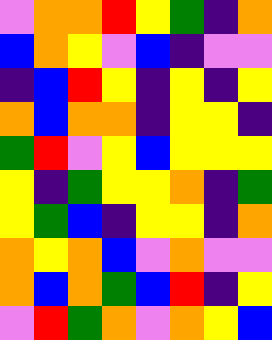[["violet", "orange", "orange", "red", "yellow", "green", "indigo", "orange"], ["blue", "orange", "yellow", "violet", "blue", "indigo", "violet", "violet"], ["indigo", "blue", "red", "yellow", "indigo", "yellow", "indigo", "yellow"], ["orange", "blue", "orange", "orange", "indigo", "yellow", "yellow", "indigo"], ["green", "red", "violet", "yellow", "blue", "yellow", "yellow", "yellow"], ["yellow", "indigo", "green", "yellow", "yellow", "orange", "indigo", "green"], ["yellow", "green", "blue", "indigo", "yellow", "yellow", "indigo", "orange"], ["orange", "yellow", "orange", "blue", "violet", "orange", "violet", "violet"], ["orange", "blue", "orange", "green", "blue", "red", "indigo", "yellow"], ["violet", "red", "green", "orange", "violet", "orange", "yellow", "blue"]]